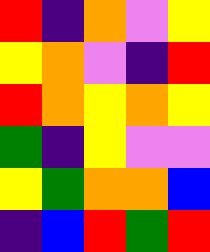[["red", "indigo", "orange", "violet", "yellow"], ["yellow", "orange", "violet", "indigo", "red"], ["red", "orange", "yellow", "orange", "yellow"], ["green", "indigo", "yellow", "violet", "violet"], ["yellow", "green", "orange", "orange", "blue"], ["indigo", "blue", "red", "green", "red"]]